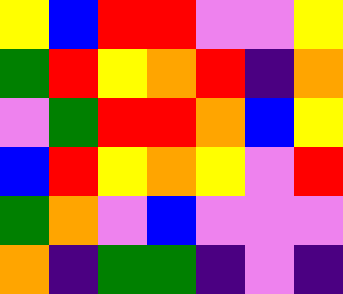[["yellow", "blue", "red", "red", "violet", "violet", "yellow"], ["green", "red", "yellow", "orange", "red", "indigo", "orange"], ["violet", "green", "red", "red", "orange", "blue", "yellow"], ["blue", "red", "yellow", "orange", "yellow", "violet", "red"], ["green", "orange", "violet", "blue", "violet", "violet", "violet"], ["orange", "indigo", "green", "green", "indigo", "violet", "indigo"]]